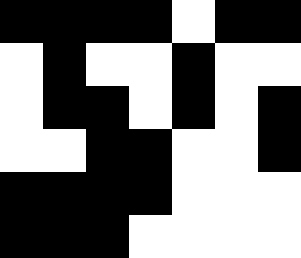[["black", "black", "black", "black", "white", "black", "black"], ["white", "black", "white", "white", "black", "white", "white"], ["white", "black", "black", "white", "black", "white", "black"], ["white", "white", "black", "black", "white", "white", "black"], ["black", "black", "black", "black", "white", "white", "white"], ["black", "black", "black", "white", "white", "white", "white"]]